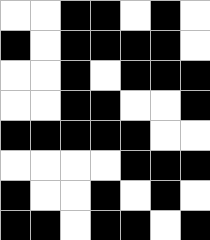[["white", "white", "black", "black", "white", "black", "white"], ["black", "white", "black", "black", "black", "black", "white"], ["white", "white", "black", "white", "black", "black", "black"], ["white", "white", "black", "black", "white", "white", "black"], ["black", "black", "black", "black", "black", "white", "white"], ["white", "white", "white", "white", "black", "black", "black"], ["black", "white", "white", "black", "white", "black", "white"], ["black", "black", "white", "black", "black", "white", "black"]]